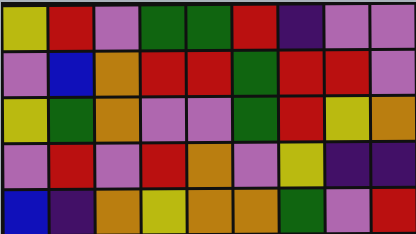[["yellow", "red", "violet", "green", "green", "red", "indigo", "violet", "violet"], ["violet", "blue", "orange", "red", "red", "green", "red", "red", "violet"], ["yellow", "green", "orange", "violet", "violet", "green", "red", "yellow", "orange"], ["violet", "red", "violet", "red", "orange", "violet", "yellow", "indigo", "indigo"], ["blue", "indigo", "orange", "yellow", "orange", "orange", "green", "violet", "red"]]